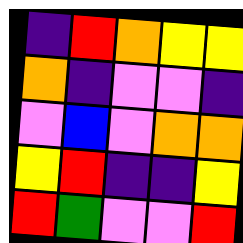[["indigo", "red", "orange", "yellow", "yellow"], ["orange", "indigo", "violet", "violet", "indigo"], ["violet", "blue", "violet", "orange", "orange"], ["yellow", "red", "indigo", "indigo", "yellow"], ["red", "green", "violet", "violet", "red"]]